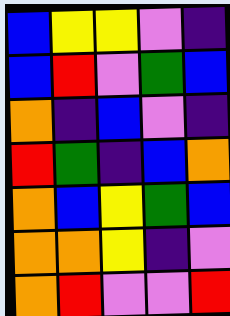[["blue", "yellow", "yellow", "violet", "indigo"], ["blue", "red", "violet", "green", "blue"], ["orange", "indigo", "blue", "violet", "indigo"], ["red", "green", "indigo", "blue", "orange"], ["orange", "blue", "yellow", "green", "blue"], ["orange", "orange", "yellow", "indigo", "violet"], ["orange", "red", "violet", "violet", "red"]]